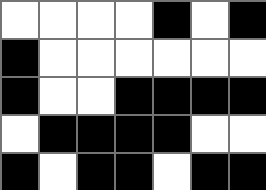[["white", "white", "white", "white", "black", "white", "black"], ["black", "white", "white", "white", "white", "white", "white"], ["black", "white", "white", "black", "black", "black", "black"], ["white", "black", "black", "black", "black", "white", "white"], ["black", "white", "black", "black", "white", "black", "black"]]